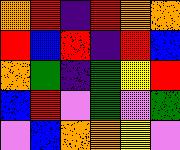[["orange", "red", "indigo", "red", "orange", "orange"], ["red", "blue", "red", "indigo", "red", "blue"], ["orange", "green", "indigo", "green", "yellow", "red"], ["blue", "red", "violet", "green", "violet", "green"], ["violet", "blue", "orange", "orange", "yellow", "violet"]]